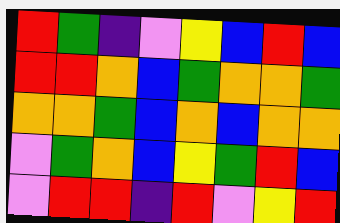[["red", "green", "indigo", "violet", "yellow", "blue", "red", "blue"], ["red", "red", "orange", "blue", "green", "orange", "orange", "green"], ["orange", "orange", "green", "blue", "orange", "blue", "orange", "orange"], ["violet", "green", "orange", "blue", "yellow", "green", "red", "blue"], ["violet", "red", "red", "indigo", "red", "violet", "yellow", "red"]]